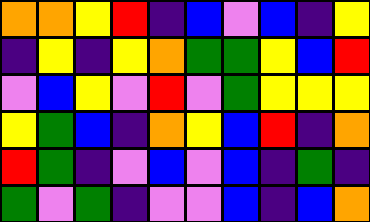[["orange", "orange", "yellow", "red", "indigo", "blue", "violet", "blue", "indigo", "yellow"], ["indigo", "yellow", "indigo", "yellow", "orange", "green", "green", "yellow", "blue", "red"], ["violet", "blue", "yellow", "violet", "red", "violet", "green", "yellow", "yellow", "yellow"], ["yellow", "green", "blue", "indigo", "orange", "yellow", "blue", "red", "indigo", "orange"], ["red", "green", "indigo", "violet", "blue", "violet", "blue", "indigo", "green", "indigo"], ["green", "violet", "green", "indigo", "violet", "violet", "blue", "indigo", "blue", "orange"]]